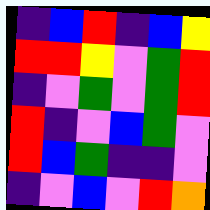[["indigo", "blue", "red", "indigo", "blue", "yellow"], ["red", "red", "yellow", "violet", "green", "red"], ["indigo", "violet", "green", "violet", "green", "red"], ["red", "indigo", "violet", "blue", "green", "violet"], ["red", "blue", "green", "indigo", "indigo", "violet"], ["indigo", "violet", "blue", "violet", "red", "orange"]]